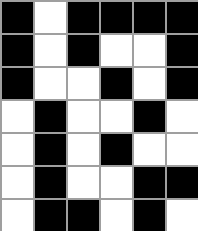[["black", "white", "black", "black", "black", "black"], ["black", "white", "black", "white", "white", "black"], ["black", "white", "white", "black", "white", "black"], ["white", "black", "white", "white", "black", "white"], ["white", "black", "white", "black", "white", "white"], ["white", "black", "white", "white", "black", "black"], ["white", "black", "black", "white", "black", "white"]]